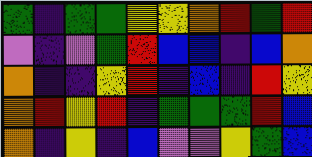[["green", "indigo", "green", "green", "yellow", "yellow", "orange", "red", "green", "red"], ["violet", "indigo", "violet", "green", "red", "blue", "blue", "indigo", "blue", "orange"], ["orange", "indigo", "indigo", "yellow", "red", "indigo", "blue", "indigo", "red", "yellow"], ["orange", "red", "yellow", "red", "indigo", "green", "green", "green", "red", "blue"], ["orange", "indigo", "yellow", "indigo", "blue", "violet", "violet", "yellow", "green", "blue"]]